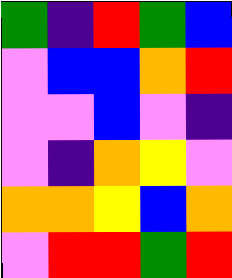[["green", "indigo", "red", "green", "blue"], ["violet", "blue", "blue", "orange", "red"], ["violet", "violet", "blue", "violet", "indigo"], ["violet", "indigo", "orange", "yellow", "violet"], ["orange", "orange", "yellow", "blue", "orange"], ["violet", "red", "red", "green", "red"]]